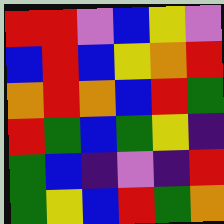[["red", "red", "violet", "blue", "yellow", "violet"], ["blue", "red", "blue", "yellow", "orange", "red"], ["orange", "red", "orange", "blue", "red", "green"], ["red", "green", "blue", "green", "yellow", "indigo"], ["green", "blue", "indigo", "violet", "indigo", "red"], ["green", "yellow", "blue", "red", "green", "orange"]]